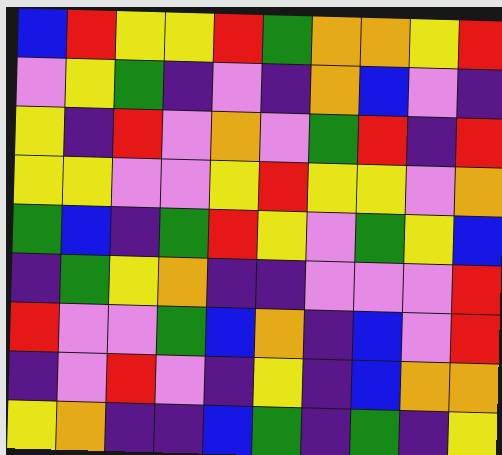[["blue", "red", "yellow", "yellow", "red", "green", "orange", "orange", "yellow", "red"], ["violet", "yellow", "green", "indigo", "violet", "indigo", "orange", "blue", "violet", "indigo"], ["yellow", "indigo", "red", "violet", "orange", "violet", "green", "red", "indigo", "red"], ["yellow", "yellow", "violet", "violet", "yellow", "red", "yellow", "yellow", "violet", "orange"], ["green", "blue", "indigo", "green", "red", "yellow", "violet", "green", "yellow", "blue"], ["indigo", "green", "yellow", "orange", "indigo", "indigo", "violet", "violet", "violet", "red"], ["red", "violet", "violet", "green", "blue", "orange", "indigo", "blue", "violet", "red"], ["indigo", "violet", "red", "violet", "indigo", "yellow", "indigo", "blue", "orange", "orange"], ["yellow", "orange", "indigo", "indigo", "blue", "green", "indigo", "green", "indigo", "yellow"]]